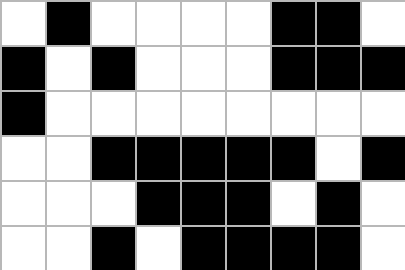[["white", "black", "white", "white", "white", "white", "black", "black", "white"], ["black", "white", "black", "white", "white", "white", "black", "black", "black"], ["black", "white", "white", "white", "white", "white", "white", "white", "white"], ["white", "white", "black", "black", "black", "black", "black", "white", "black"], ["white", "white", "white", "black", "black", "black", "white", "black", "white"], ["white", "white", "black", "white", "black", "black", "black", "black", "white"]]